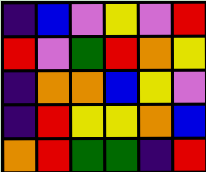[["indigo", "blue", "violet", "yellow", "violet", "red"], ["red", "violet", "green", "red", "orange", "yellow"], ["indigo", "orange", "orange", "blue", "yellow", "violet"], ["indigo", "red", "yellow", "yellow", "orange", "blue"], ["orange", "red", "green", "green", "indigo", "red"]]